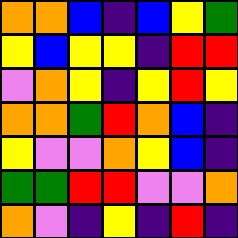[["orange", "orange", "blue", "indigo", "blue", "yellow", "green"], ["yellow", "blue", "yellow", "yellow", "indigo", "red", "red"], ["violet", "orange", "yellow", "indigo", "yellow", "red", "yellow"], ["orange", "orange", "green", "red", "orange", "blue", "indigo"], ["yellow", "violet", "violet", "orange", "yellow", "blue", "indigo"], ["green", "green", "red", "red", "violet", "violet", "orange"], ["orange", "violet", "indigo", "yellow", "indigo", "red", "indigo"]]